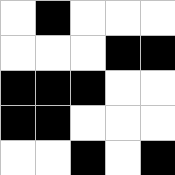[["white", "black", "white", "white", "white"], ["white", "white", "white", "black", "black"], ["black", "black", "black", "white", "white"], ["black", "black", "white", "white", "white"], ["white", "white", "black", "white", "black"]]